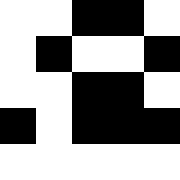[["white", "white", "black", "black", "white"], ["white", "black", "white", "white", "black"], ["white", "white", "black", "black", "white"], ["black", "white", "black", "black", "black"], ["white", "white", "white", "white", "white"]]